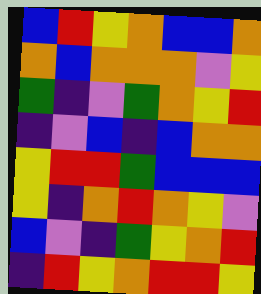[["blue", "red", "yellow", "orange", "blue", "blue", "orange"], ["orange", "blue", "orange", "orange", "orange", "violet", "yellow"], ["green", "indigo", "violet", "green", "orange", "yellow", "red"], ["indigo", "violet", "blue", "indigo", "blue", "orange", "orange"], ["yellow", "red", "red", "green", "blue", "blue", "blue"], ["yellow", "indigo", "orange", "red", "orange", "yellow", "violet"], ["blue", "violet", "indigo", "green", "yellow", "orange", "red"], ["indigo", "red", "yellow", "orange", "red", "red", "yellow"]]